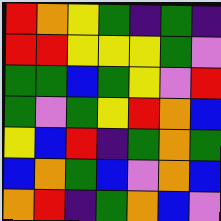[["red", "orange", "yellow", "green", "indigo", "green", "indigo"], ["red", "red", "yellow", "yellow", "yellow", "green", "violet"], ["green", "green", "blue", "green", "yellow", "violet", "red"], ["green", "violet", "green", "yellow", "red", "orange", "blue"], ["yellow", "blue", "red", "indigo", "green", "orange", "green"], ["blue", "orange", "green", "blue", "violet", "orange", "blue"], ["orange", "red", "indigo", "green", "orange", "blue", "violet"]]